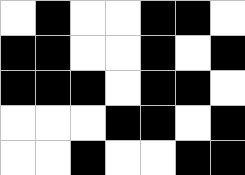[["white", "black", "white", "white", "black", "black", "white"], ["black", "black", "white", "white", "black", "white", "black"], ["black", "black", "black", "white", "black", "black", "white"], ["white", "white", "white", "black", "black", "white", "black"], ["white", "white", "black", "white", "white", "black", "black"]]